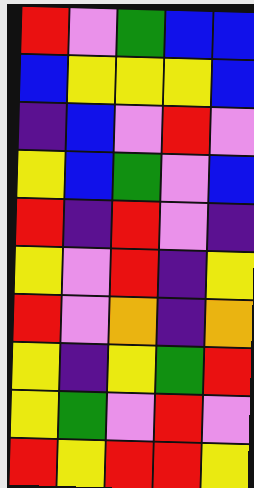[["red", "violet", "green", "blue", "blue"], ["blue", "yellow", "yellow", "yellow", "blue"], ["indigo", "blue", "violet", "red", "violet"], ["yellow", "blue", "green", "violet", "blue"], ["red", "indigo", "red", "violet", "indigo"], ["yellow", "violet", "red", "indigo", "yellow"], ["red", "violet", "orange", "indigo", "orange"], ["yellow", "indigo", "yellow", "green", "red"], ["yellow", "green", "violet", "red", "violet"], ["red", "yellow", "red", "red", "yellow"]]